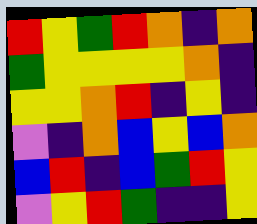[["red", "yellow", "green", "red", "orange", "indigo", "orange"], ["green", "yellow", "yellow", "yellow", "yellow", "orange", "indigo"], ["yellow", "yellow", "orange", "red", "indigo", "yellow", "indigo"], ["violet", "indigo", "orange", "blue", "yellow", "blue", "orange"], ["blue", "red", "indigo", "blue", "green", "red", "yellow"], ["violet", "yellow", "red", "green", "indigo", "indigo", "yellow"]]